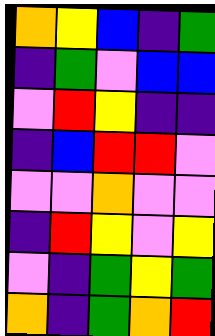[["orange", "yellow", "blue", "indigo", "green"], ["indigo", "green", "violet", "blue", "blue"], ["violet", "red", "yellow", "indigo", "indigo"], ["indigo", "blue", "red", "red", "violet"], ["violet", "violet", "orange", "violet", "violet"], ["indigo", "red", "yellow", "violet", "yellow"], ["violet", "indigo", "green", "yellow", "green"], ["orange", "indigo", "green", "orange", "red"]]